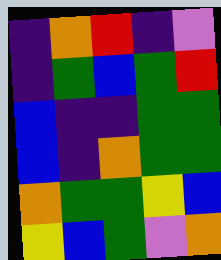[["indigo", "orange", "red", "indigo", "violet"], ["indigo", "green", "blue", "green", "red"], ["blue", "indigo", "indigo", "green", "green"], ["blue", "indigo", "orange", "green", "green"], ["orange", "green", "green", "yellow", "blue"], ["yellow", "blue", "green", "violet", "orange"]]